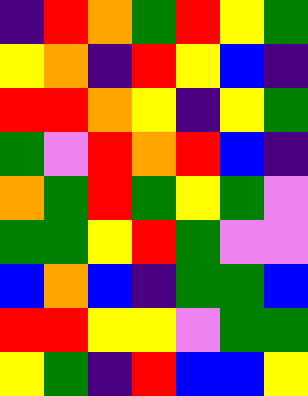[["indigo", "red", "orange", "green", "red", "yellow", "green"], ["yellow", "orange", "indigo", "red", "yellow", "blue", "indigo"], ["red", "red", "orange", "yellow", "indigo", "yellow", "green"], ["green", "violet", "red", "orange", "red", "blue", "indigo"], ["orange", "green", "red", "green", "yellow", "green", "violet"], ["green", "green", "yellow", "red", "green", "violet", "violet"], ["blue", "orange", "blue", "indigo", "green", "green", "blue"], ["red", "red", "yellow", "yellow", "violet", "green", "green"], ["yellow", "green", "indigo", "red", "blue", "blue", "yellow"]]